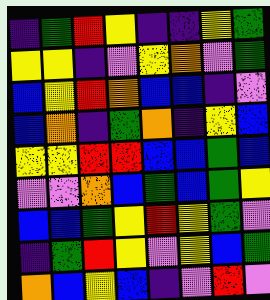[["indigo", "green", "red", "yellow", "indigo", "indigo", "yellow", "green"], ["yellow", "yellow", "indigo", "violet", "yellow", "orange", "violet", "green"], ["blue", "yellow", "red", "orange", "blue", "blue", "indigo", "violet"], ["blue", "orange", "indigo", "green", "orange", "indigo", "yellow", "blue"], ["yellow", "yellow", "red", "red", "blue", "blue", "green", "blue"], ["violet", "violet", "orange", "blue", "green", "blue", "green", "yellow"], ["blue", "blue", "green", "yellow", "red", "yellow", "green", "violet"], ["indigo", "green", "red", "yellow", "violet", "yellow", "blue", "green"], ["orange", "blue", "yellow", "blue", "indigo", "violet", "red", "violet"]]